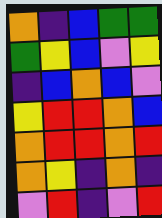[["orange", "indigo", "blue", "green", "green"], ["green", "yellow", "blue", "violet", "yellow"], ["indigo", "blue", "orange", "blue", "violet"], ["yellow", "red", "red", "orange", "blue"], ["orange", "red", "red", "orange", "red"], ["orange", "yellow", "indigo", "orange", "indigo"], ["violet", "red", "indigo", "violet", "red"]]